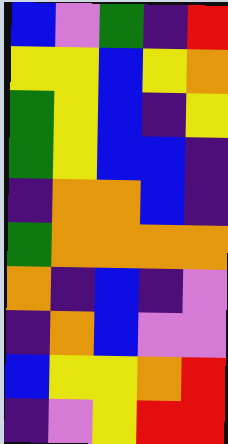[["blue", "violet", "green", "indigo", "red"], ["yellow", "yellow", "blue", "yellow", "orange"], ["green", "yellow", "blue", "indigo", "yellow"], ["green", "yellow", "blue", "blue", "indigo"], ["indigo", "orange", "orange", "blue", "indigo"], ["green", "orange", "orange", "orange", "orange"], ["orange", "indigo", "blue", "indigo", "violet"], ["indigo", "orange", "blue", "violet", "violet"], ["blue", "yellow", "yellow", "orange", "red"], ["indigo", "violet", "yellow", "red", "red"]]